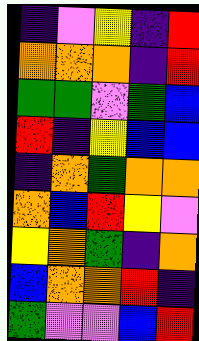[["indigo", "violet", "yellow", "indigo", "red"], ["orange", "orange", "orange", "indigo", "red"], ["green", "green", "violet", "green", "blue"], ["red", "indigo", "yellow", "blue", "blue"], ["indigo", "orange", "green", "orange", "orange"], ["orange", "blue", "red", "yellow", "violet"], ["yellow", "orange", "green", "indigo", "orange"], ["blue", "orange", "orange", "red", "indigo"], ["green", "violet", "violet", "blue", "red"]]